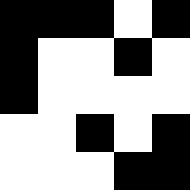[["black", "black", "black", "white", "black"], ["black", "white", "white", "black", "white"], ["black", "white", "white", "white", "white"], ["white", "white", "black", "white", "black"], ["white", "white", "white", "black", "black"]]